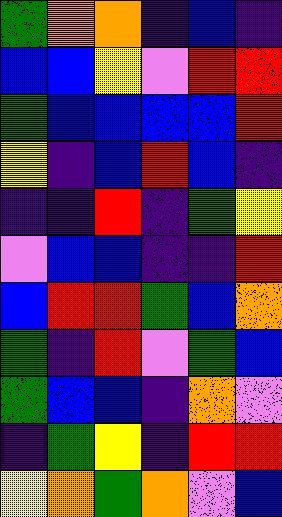[["green", "orange", "orange", "indigo", "blue", "indigo"], ["blue", "blue", "yellow", "violet", "red", "red"], ["green", "blue", "blue", "blue", "blue", "red"], ["yellow", "indigo", "blue", "red", "blue", "indigo"], ["indigo", "indigo", "red", "indigo", "green", "yellow"], ["violet", "blue", "blue", "indigo", "indigo", "red"], ["blue", "red", "red", "green", "blue", "orange"], ["green", "indigo", "red", "violet", "green", "blue"], ["green", "blue", "blue", "indigo", "orange", "violet"], ["indigo", "green", "yellow", "indigo", "red", "red"], ["yellow", "orange", "green", "orange", "violet", "blue"]]